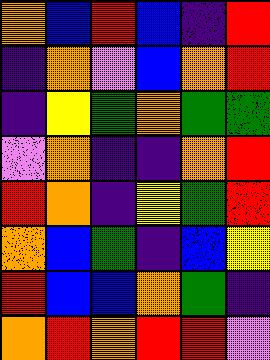[["orange", "blue", "red", "blue", "indigo", "red"], ["indigo", "orange", "violet", "blue", "orange", "red"], ["indigo", "yellow", "green", "orange", "green", "green"], ["violet", "orange", "indigo", "indigo", "orange", "red"], ["red", "orange", "indigo", "yellow", "green", "red"], ["orange", "blue", "green", "indigo", "blue", "yellow"], ["red", "blue", "blue", "orange", "green", "indigo"], ["orange", "red", "orange", "red", "red", "violet"]]